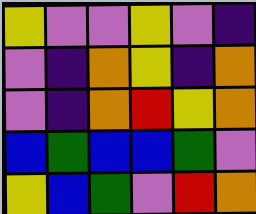[["yellow", "violet", "violet", "yellow", "violet", "indigo"], ["violet", "indigo", "orange", "yellow", "indigo", "orange"], ["violet", "indigo", "orange", "red", "yellow", "orange"], ["blue", "green", "blue", "blue", "green", "violet"], ["yellow", "blue", "green", "violet", "red", "orange"]]